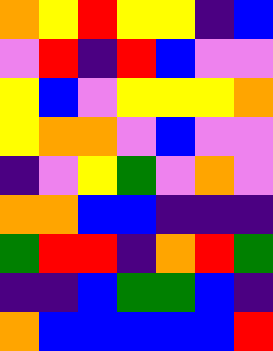[["orange", "yellow", "red", "yellow", "yellow", "indigo", "blue"], ["violet", "red", "indigo", "red", "blue", "violet", "violet"], ["yellow", "blue", "violet", "yellow", "yellow", "yellow", "orange"], ["yellow", "orange", "orange", "violet", "blue", "violet", "violet"], ["indigo", "violet", "yellow", "green", "violet", "orange", "violet"], ["orange", "orange", "blue", "blue", "indigo", "indigo", "indigo"], ["green", "red", "red", "indigo", "orange", "red", "green"], ["indigo", "indigo", "blue", "green", "green", "blue", "indigo"], ["orange", "blue", "blue", "blue", "blue", "blue", "red"]]